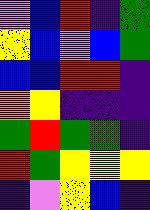[["violet", "blue", "red", "indigo", "green"], ["yellow", "blue", "violet", "blue", "green"], ["blue", "blue", "red", "red", "indigo"], ["orange", "yellow", "indigo", "indigo", "indigo"], ["green", "red", "green", "green", "indigo"], ["red", "green", "yellow", "yellow", "yellow"], ["indigo", "violet", "yellow", "blue", "indigo"]]